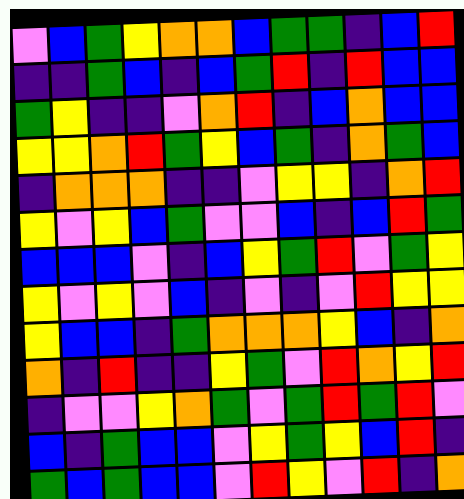[["violet", "blue", "green", "yellow", "orange", "orange", "blue", "green", "green", "indigo", "blue", "red"], ["indigo", "indigo", "green", "blue", "indigo", "blue", "green", "red", "indigo", "red", "blue", "blue"], ["green", "yellow", "indigo", "indigo", "violet", "orange", "red", "indigo", "blue", "orange", "blue", "blue"], ["yellow", "yellow", "orange", "red", "green", "yellow", "blue", "green", "indigo", "orange", "green", "blue"], ["indigo", "orange", "orange", "orange", "indigo", "indigo", "violet", "yellow", "yellow", "indigo", "orange", "red"], ["yellow", "violet", "yellow", "blue", "green", "violet", "violet", "blue", "indigo", "blue", "red", "green"], ["blue", "blue", "blue", "violet", "indigo", "blue", "yellow", "green", "red", "violet", "green", "yellow"], ["yellow", "violet", "yellow", "violet", "blue", "indigo", "violet", "indigo", "violet", "red", "yellow", "yellow"], ["yellow", "blue", "blue", "indigo", "green", "orange", "orange", "orange", "yellow", "blue", "indigo", "orange"], ["orange", "indigo", "red", "indigo", "indigo", "yellow", "green", "violet", "red", "orange", "yellow", "red"], ["indigo", "violet", "violet", "yellow", "orange", "green", "violet", "green", "red", "green", "red", "violet"], ["blue", "indigo", "green", "blue", "blue", "violet", "yellow", "green", "yellow", "blue", "red", "indigo"], ["green", "blue", "green", "blue", "blue", "violet", "red", "yellow", "violet", "red", "indigo", "orange"]]